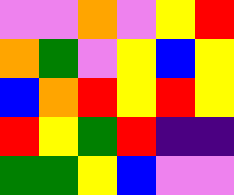[["violet", "violet", "orange", "violet", "yellow", "red"], ["orange", "green", "violet", "yellow", "blue", "yellow"], ["blue", "orange", "red", "yellow", "red", "yellow"], ["red", "yellow", "green", "red", "indigo", "indigo"], ["green", "green", "yellow", "blue", "violet", "violet"]]